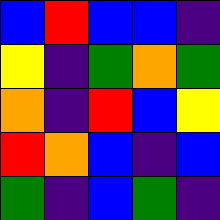[["blue", "red", "blue", "blue", "indigo"], ["yellow", "indigo", "green", "orange", "green"], ["orange", "indigo", "red", "blue", "yellow"], ["red", "orange", "blue", "indigo", "blue"], ["green", "indigo", "blue", "green", "indigo"]]